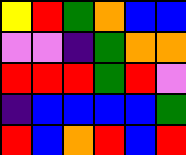[["yellow", "red", "green", "orange", "blue", "blue"], ["violet", "violet", "indigo", "green", "orange", "orange"], ["red", "red", "red", "green", "red", "violet"], ["indigo", "blue", "blue", "blue", "blue", "green"], ["red", "blue", "orange", "red", "blue", "red"]]